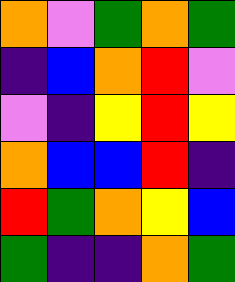[["orange", "violet", "green", "orange", "green"], ["indigo", "blue", "orange", "red", "violet"], ["violet", "indigo", "yellow", "red", "yellow"], ["orange", "blue", "blue", "red", "indigo"], ["red", "green", "orange", "yellow", "blue"], ["green", "indigo", "indigo", "orange", "green"]]